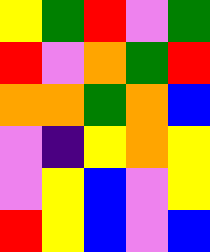[["yellow", "green", "red", "violet", "green"], ["red", "violet", "orange", "green", "red"], ["orange", "orange", "green", "orange", "blue"], ["violet", "indigo", "yellow", "orange", "yellow"], ["violet", "yellow", "blue", "violet", "yellow"], ["red", "yellow", "blue", "violet", "blue"]]